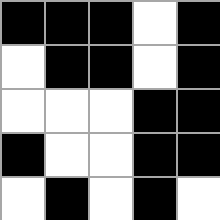[["black", "black", "black", "white", "black"], ["white", "black", "black", "white", "black"], ["white", "white", "white", "black", "black"], ["black", "white", "white", "black", "black"], ["white", "black", "white", "black", "white"]]